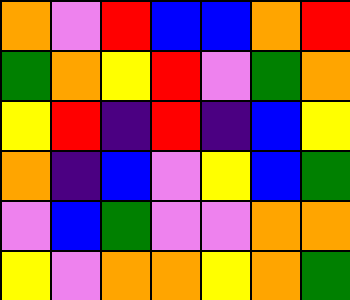[["orange", "violet", "red", "blue", "blue", "orange", "red"], ["green", "orange", "yellow", "red", "violet", "green", "orange"], ["yellow", "red", "indigo", "red", "indigo", "blue", "yellow"], ["orange", "indigo", "blue", "violet", "yellow", "blue", "green"], ["violet", "blue", "green", "violet", "violet", "orange", "orange"], ["yellow", "violet", "orange", "orange", "yellow", "orange", "green"]]